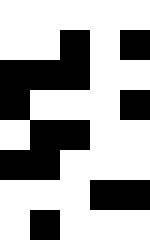[["white", "white", "white", "white", "white"], ["white", "white", "black", "white", "black"], ["black", "black", "black", "white", "white"], ["black", "white", "white", "white", "black"], ["white", "black", "black", "white", "white"], ["black", "black", "white", "white", "white"], ["white", "white", "white", "black", "black"], ["white", "black", "white", "white", "white"]]